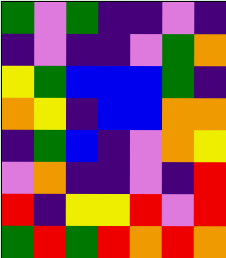[["green", "violet", "green", "indigo", "indigo", "violet", "indigo"], ["indigo", "violet", "indigo", "indigo", "violet", "green", "orange"], ["yellow", "green", "blue", "blue", "blue", "green", "indigo"], ["orange", "yellow", "indigo", "blue", "blue", "orange", "orange"], ["indigo", "green", "blue", "indigo", "violet", "orange", "yellow"], ["violet", "orange", "indigo", "indigo", "violet", "indigo", "red"], ["red", "indigo", "yellow", "yellow", "red", "violet", "red"], ["green", "red", "green", "red", "orange", "red", "orange"]]